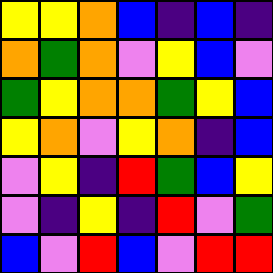[["yellow", "yellow", "orange", "blue", "indigo", "blue", "indigo"], ["orange", "green", "orange", "violet", "yellow", "blue", "violet"], ["green", "yellow", "orange", "orange", "green", "yellow", "blue"], ["yellow", "orange", "violet", "yellow", "orange", "indigo", "blue"], ["violet", "yellow", "indigo", "red", "green", "blue", "yellow"], ["violet", "indigo", "yellow", "indigo", "red", "violet", "green"], ["blue", "violet", "red", "blue", "violet", "red", "red"]]